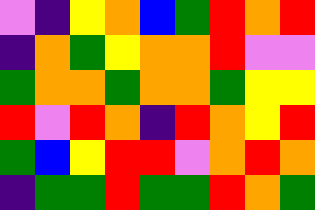[["violet", "indigo", "yellow", "orange", "blue", "green", "red", "orange", "red"], ["indigo", "orange", "green", "yellow", "orange", "orange", "red", "violet", "violet"], ["green", "orange", "orange", "green", "orange", "orange", "green", "yellow", "yellow"], ["red", "violet", "red", "orange", "indigo", "red", "orange", "yellow", "red"], ["green", "blue", "yellow", "red", "red", "violet", "orange", "red", "orange"], ["indigo", "green", "green", "red", "green", "green", "red", "orange", "green"]]